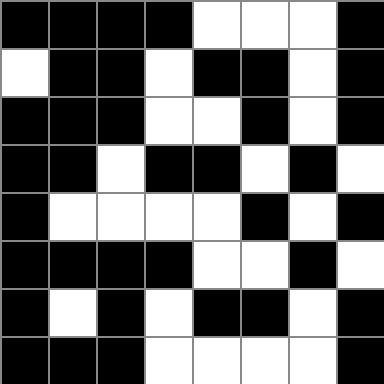[["black", "black", "black", "black", "white", "white", "white", "black"], ["white", "black", "black", "white", "black", "black", "white", "black"], ["black", "black", "black", "white", "white", "black", "white", "black"], ["black", "black", "white", "black", "black", "white", "black", "white"], ["black", "white", "white", "white", "white", "black", "white", "black"], ["black", "black", "black", "black", "white", "white", "black", "white"], ["black", "white", "black", "white", "black", "black", "white", "black"], ["black", "black", "black", "white", "white", "white", "white", "black"]]